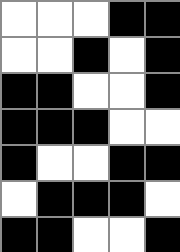[["white", "white", "white", "black", "black"], ["white", "white", "black", "white", "black"], ["black", "black", "white", "white", "black"], ["black", "black", "black", "white", "white"], ["black", "white", "white", "black", "black"], ["white", "black", "black", "black", "white"], ["black", "black", "white", "white", "black"]]